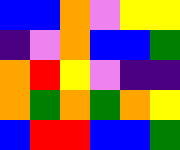[["blue", "blue", "orange", "violet", "yellow", "yellow"], ["indigo", "violet", "orange", "blue", "blue", "green"], ["orange", "red", "yellow", "violet", "indigo", "indigo"], ["orange", "green", "orange", "green", "orange", "yellow"], ["blue", "red", "red", "blue", "blue", "green"]]